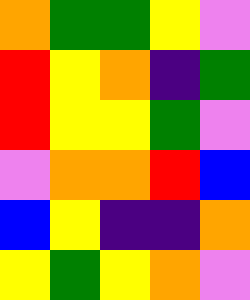[["orange", "green", "green", "yellow", "violet"], ["red", "yellow", "orange", "indigo", "green"], ["red", "yellow", "yellow", "green", "violet"], ["violet", "orange", "orange", "red", "blue"], ["blue", "yellow", "indigo", "indigo", "orange"], ["yellow", "green", "yellow", "orange", "violet"]]